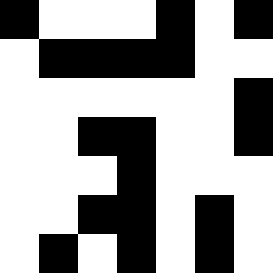[["black", "white", "white", "white", "black", "white", "black"], ["white", "black", "black", "black", "black", "white", "white"], ["white", "white", "white", "white", "white", "white", "black"], ["white", "white", "black", "black", "white", "white", "black"], ["white", "white", "white", "black", "white", "white", "white"], ["white", "white", "black", "black", "white", "black", "white"], ["white", "black", "white", "black", "white", "black", "white"]]